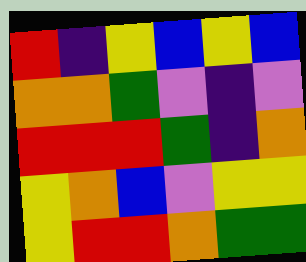[["red", "indigo", "yellow", "blue", "yellow", "blue"], ["orange", "orange", "green", "violet", "indigo", "violet"], ["red", "red", "red", "green", "indigo", "orange"], ["yellow", "orange", "blue", "violet", "yellow", "yellow"], ["yellow", "red", "red", "orange", "green", "green"]]